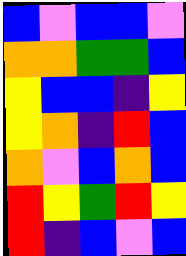[["blue", "violet", "blue", "blue", "violet"], ["orange", "orange", "green", "green", "blue"], ["yellow", "blue", "blue", "indigo", "yellow"], ["yellow", "orange", "indigo", "red", "blue"], ["orange", "violet", "blue", "orange", "blue"], ["red", "yellow", "green", "red", "yellow"], ["red", "indigo", "blue", "violet", "blue"]]